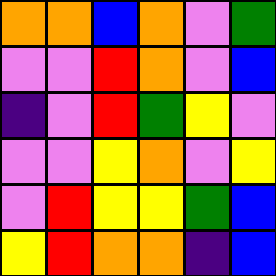[["orange", "orange", "blue", "orange", "violet", "green"], ["violet", "violet", "red", "orange", "violet", "blue"], ["indigo", "violet", "red", "green", "yellow", "violet"], ["violet", "violet", "yellow", "orange", "violet", "yellow"], ["violet", "red", "yellow", "yellow", "green", "blue"], ["yellow", "red", "orange", "orange", "indigo", "blue"]]